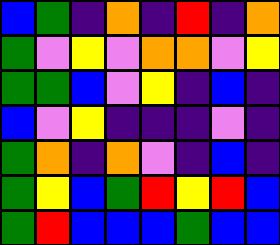[["blue", "green", "indigo", "orange", "indigo", "red", "indigo", "orange"], ["green", "violet", "yellow", "violet", "orange", "orange", "violet", "yellow"], ["green", "green", "blue", "violet", "yellow", "indigo", "blue", "indigo"], ["blue", "violet", "yellow", "indigo", "indigo", "indigo", "violet", "indigo"], ["green", "orange", "indigo", "orange", "violet", "indigo", "blue", "indigo"], ["green", "yellow", "blue", "green", "red", "yellow", "red", "blue"], ["green", "red", "blue", "blue", "blue", "green", "blue", "blue"]]